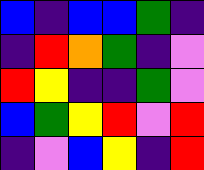[["blue", "indigo", "blue", "blue", "green", "indigo"], ["indigo", "red", "orange", "green", "indigo", "violet"], ["red", "yellow", "indigo", "indigo", "green", "violet"], ["blue", "green", "yellow", "red", "violet", "red"], ["indigo", "violet", "blue", "yellow", "indigo", "red"]]